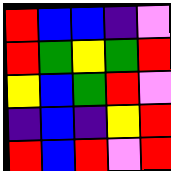[["red", "blue", "blue", "indigo", "violet"], ["red", "green", "yellow", "green", "red"], ["yellow", "blue", "green", "red", "violet"], ["indigo", "blue", "indigo", "yellow", "red"], ["red", "blue", "red", "violet", "red"]]